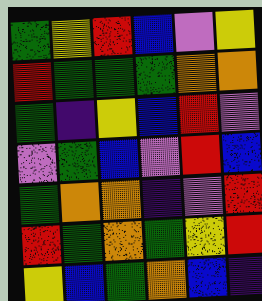[["green", "yellow", "red", "blue", "violet", "yellow"], ["red", "green", "green", "green", "orange", "orange"], ["green", "indigo", "yellow", "blue", "red", "violet"], ["violet", "green", "blue", "violet", "red", "blue"], ["green", "orange", "orange", "indigo", "violet", "red"], ["red", "green", "orange", "green", "yellow", "red"], ["yellow", "blue", "green", "orange", "blue", "indigo"]]